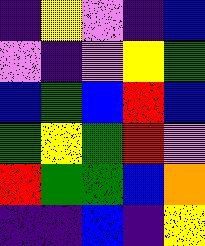[["indigo", "yellow", "violet", "indigo", "blue"], ["violet", "indigo", "violet", "yellow", "green"], ["blue", "green", "blue", "red", "blue"], ["green", "yellow", "green", "red", "violet"], ["red", "green", "green", "blue", "orange"], ["indigo", "indigo", "blue", "indigo", "yellow"]]